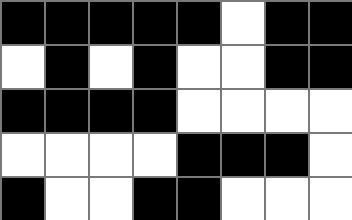[["black", "black", "black", "black", "black", "white", "black", "black"], ["white", "black", "white", "black", "white", "white", "black", "black"], ["black", "black", "black", "black", "white", "white", "white", "white"], ["white", "white", "white", "white", "black", "black", "black", "white"], ["black", "white", "white", "black", "black", "white", "white", "white"]]